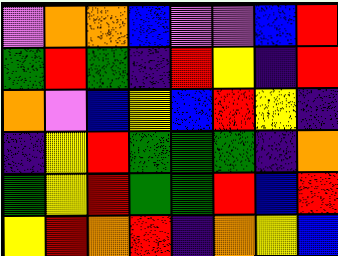[["violet", "orange", "orange", "blue", "violet", "violet", "blue", "red"], ["green", "red", "green", "indigo", "red", "yellow", "indigo", "red"], ["orange", "violet", "blue", "yellow", "blue", "red", "yellow", "indigo"], ["indigo", "yellow", "red", "green", "green", "green", "indigo", "orange"], ["green", "yellow", "red", "green", "green", "red", "blue", "red"], ["yellow", "red", "orange", "red", "indigo", "orange", "yellow", "blue"]]